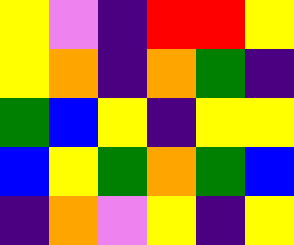[["yellow", "violet", "indigo", "red", "red", "yellow"], ["yellow", "orange", "indigo", "orange", "green", "indigo"], ["green", "blue", "yellow", "indigo", "yellow", "yellow"], ["blue", "yellow", "green", "orange", "green", "blue"], ["indigo", "orange", "violet", "yellow", "indigo", "yellow"]]